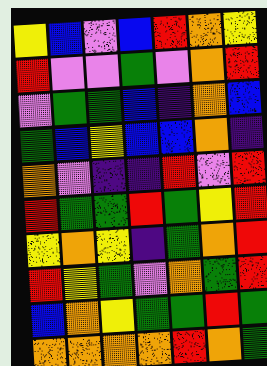[["yellow", "blue", "violet", "blue", "red", "orange", "yellow"], ["red", "violet", "violet", "green", "violet", "orange", "red"], ["violet", "green", "green", "blue", "indigo", "orange", "blue"], ["green", "blue", "yellow", "blue", "blue", "orange", "indigo"], ["orange", "violet", "indigo", "indigo", "red", "violet", "red"], ["red", "green", "green", "red", "green", "yellow", "red"], ["yellow", "orange", "yellow", "indigo", "green", "orange", "red"], ["red", "yellow", "green", "violet", "orange", "green", "red"], ["blue", "orange", "yellow", "green", "green", "red", "green"], ["orange", "orange", "orange", "orange", "red", "orange", "green"]]